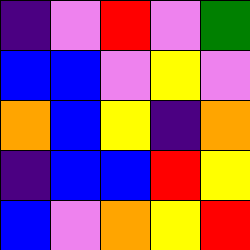[["indigo", "violet", "red", "violet", "green"], ["blue", "blue", "violet", "yellow", "violet"], ["orange", "blue", "yellow", "indigo", "orange"], ["indigo", "blue", "blue", "red", "yellow"], ["blue", "violet", "orange", "yellow", "red"]]